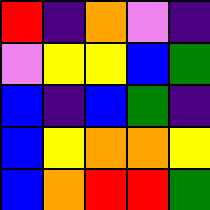[["red", "indigo", "orange", "violet", "indigo"], ["violet", "yellow", "yellow", "blue", "green"], ["blue", "indigo", "blue", "green", "indigo"], ["blue", "yellow", "orange", "orange", "yellow"], ["blue", "orange", "red", "red", "green"]]